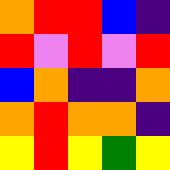[["orange", "red", "red", "blue", "indigo"], ["red", "violet", "red", "violet", "red"], ["blue", "orange", "indigo", "indigo", "orange"], ["orange", "red", "orange", "orange", "indigo"], ["yellow", "red", "yellow", "green", "yellow"]]